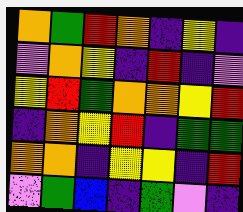[["orange", "green", "red", "orange", "indigo", "yellow", "indigo"], ["violet", "orange", "yellow", "indigo", "red", "indigo", "violet"], ["yellow", "red", "green", "orange", "orange", "yellow", "red"], ["indigo", "orange", "yellow", "red", "indigo", "green", "green"], ["orange", "orange", "indigo", "yellow", "yellow", "indigo", "red"], ["violet", "green", "blue", "indigo", "green", "violet", "indigo"]]